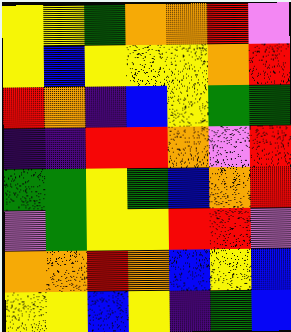[["yellow", "yellow", "green", "orange", "orange", "red", "violet"], ["yellow", "blue", "yellow", "yellow", "yellow", "orange", "red"], ["red", "orange", "indigo", "blue", "yellow", "green", "green"], ["indigo", "indigo", "red", "red", "orange", "violet", "red"], ["green", "green", "yellow", "green", "blue", "orange", "red"], ["violet", "green", "yellow", "yellow", "red", "red", "violet"], ["orange", "orange", "red", "orange", "blue", "yellow", "blue"], ["yellow", "yellow", "blue", "yellow", "indigo", "green", "blue"]]